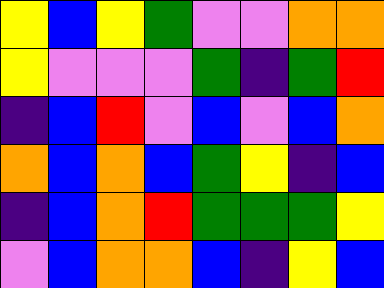[["yellow", "blue", "yellow", "green", "violet", "violet", "orange", "orange"], ["yellow", "violet", "violet", "violet", "green", "indigo", "green", "red"], ["indigo", "blue", "red", "violet", "blue", "violet", "blue", "orange"], ["orange", "blue", "orange", "blue", "green", "yellow", "indigo", "blue"], ["indigo", "blue", "orange", "red", "green", "green", "green", "yellow"], ["violet", "blue", "orange", "orange", "blue", "indigo", "yellow", "blue"]]